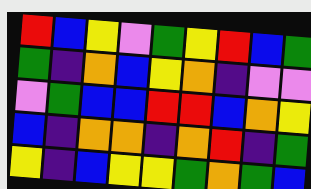[["red", "blue", "yellow", "violet", "green", "yellow", "red", "blue", "green"], ["green", "indigo", "orange", "blue", "yellow", "orange", "indigo", "violet", "violet"], ["violet", "green", "blue", "blue", "red", "red", "blue", "orange", "yellow"], ["blue", "indigo", "orange", "orange", "indigo", "orange", "red", "indigo", "green"], ["yellow", "indigo", "blue", "yellow", "yellow", "green", "orange", "green", "blue"]]